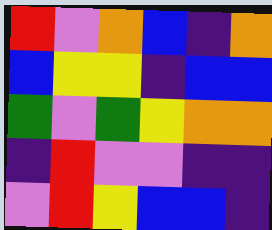[["red", "violet", "orange", "blue", "indigo", "orange"], ["blue", "yellow", "yellow", "indigo", "blue", "blue"], ["green", "violet", "green", "yellow", "orange", "orange"], ["indigo", "red", "violet", "violet", "indigo", "indigo"], ["violet", "red", "yellow", "blue", "blue", "indigo"]]